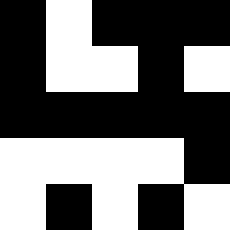[["black", "white", "black", "black", "black"], ["black", "white", "white", "black", "white"], ["black", "black", "black", "black", "black"], ["white", "white", "white", "white", "black"], ["white", "black", "white", "black", "white"]]